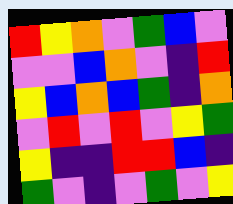[["red", "yellow", "orange", "violet", "green", "blue", "violet"], ["violet", "violet", "blue", "orange", "violet", "indigo", "red"], ["yellow", "blue", "orange", "blue", "green", "indigo", "orange"], ["violet", "red", "violet", "red", "violet", "yellow", "green"], ["yellow", "indigo", "indigo", "red", "red", "blue", "indigo"], ["green", "violet", "indigo", "violet", "green", "violet", "yellow"]]